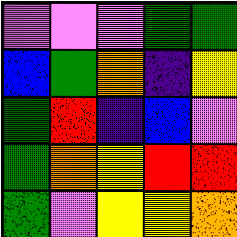[["violet", "violet", "violet", "green", "green"], ["blue", "green", "orange", "indigo", "yellow"], ["green", "red", "indigo", "blue", "violet"], ["green", "orange", "yellow", "red", "red"], ["green", "violet", "yellow", "yellow", "orange"]]